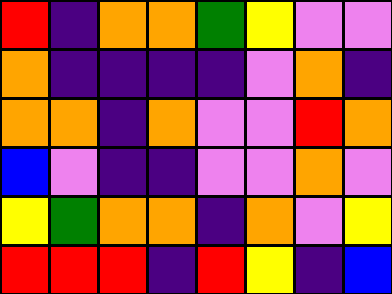[["red", "indigo", "orange", "orange", "green", "yellow", "violet", "violet"], ["orange", "indigo", "indigo", "indigo", "indigo", "violet", "orange", "indigo"], ["orange", "orange", "indigo", "orange", "violet", "violet", "red", "orange"], ["blue", "violet", "indigo", "indigo", "violet", "violet", "orange", "violet"], ["yellow", "green", "orange", "orange", "indigo", "orange", "violet", "yellow"], ["red", "red", "red", "indigo", "red", "yellow", "indigo", "blue"]]